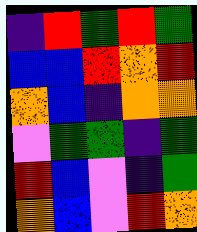[["indigo", "red", "green", "red", "green"], ["blue", "blue", "red", "orange", "red"], ["orange", "blue", "indigo", "orange", "orange"], ["violet", "green", "green", "indigo", "green"], ["red", "blue", "violet", "indigo", "green"], ["orange", "blue", "violet", "red", "orange"]]